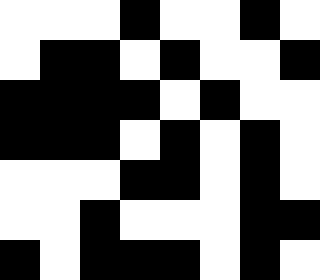[["white", "white", "white", "black", "white", "white", "black", "white"], ["white", "black", "black", "white", "black", "white", "white", "black"], ["black", "black", "black", "black", "white", "black", "white", "white"], ["black", "black", "black", "white", "black", "white", "black", "white"], ["white", "white", "white", "black", "black", "white", "black", "white"], ["white", "white", "black", "white", "white", "white", "black", "black"], ["black", "white", "black", "black", "black", "white", "black", "white"]]